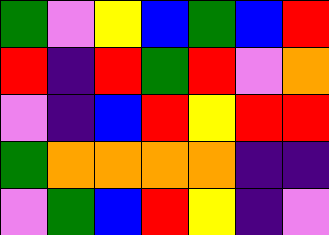[["green", "violet", "yellow", "blue", "green", "blue", "red"], ["red", "indigo", "red", "green", "red", "violet", "orange"], ["violet", "indigo", "blue", "red", "yellow", "red", "red"], ["green", "orange", "orange", "orange", "orange", "indigo", "indigo"], ["violet", "green", "blue", "red", "yellow", "indigo", "violet"]]